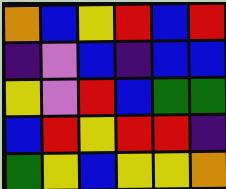[["orange", "blue", "yellow", "red", "blue", "red"], ["indigo", "violet", "blue", "indigo", "blue", "blue"], ["yellow", "violet", "red", "blue", "green", "green"], ["blue", "red", "yellow", "red", "red", "indigo"], ["green", "yellow", "blue", "yellow", "yellow", "orange"]]